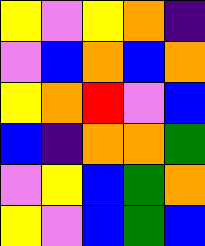[["yellow", "violet", "yellow", "orange", "indigo"], ["violet", "blue", "orange", "blue", "orange"], ["yellow", "orange", "red", "violet", "blue"], ["blue", "indigo", "orange", "orange", "green"], ["violet", "yellow", "blue", "green", "orange"], ["yellow", "violet", "blue", "green", "blue"]]